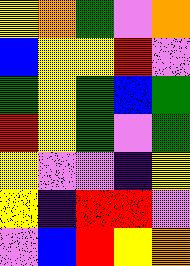[["yellow", "orange", "green", "violet", "orange"], ["blue", "yellow", "yellow", "red", "violet"], ["green", "yellow", "green", "blue", "green"], ["red", "yellow", "green", "violet", "green"], ["yellow", "violet", "violet", "indigo", "yellow"], ["yellow", "indigo", "red", "red", "violet"], ["violet", "blue", "red", "yellow", "orange"]]